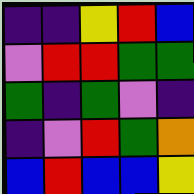[["indigo", "indigo", "yellow", "red", "blue"], ["violet", "red", "red", "green", "green"], ["green", "indigo", "green", "violet", "indigo"], ["indigo", "violet", "red", "green", "orange"], ["blue", "red", "blue", "blue", "yellow"]]